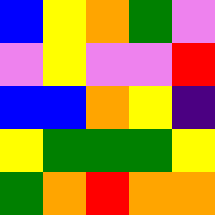[["blue", "yellow", "orange", "green", "violet"], ["violet", "yellow", "violet", "violet", "red"], ["blue", "blue", "orange", "yellow", "indigo"], ["yellow", "green", "green", "green", "yellow"], ["green", "orange", "red", "orange", "orange"]]